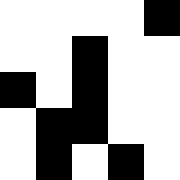[["white", "white", "white", "white", "black"], ["white", "white", "black", "white", "white"], ["black", "white", "black", "white", "white"], ["white", "black", "black", "white", "white"], ["white", "black", "white", "black", "white"]]